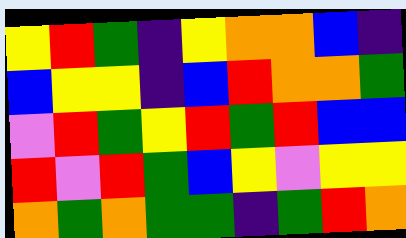[["yellow", "red", "green", "indigo", "yellow", "orange", "orange", "blue", "indigo"], ["blue", "yellow", "yellow", "indigo", "blue", "red", "orange", "orange", "green"], ["violet", "red", "green", "yellow", "red", "green", "red", "blue", "blue"], ["red", "violet", "red", "green", "blue", "yellow", "violet", "yellow", "yellow"], ["orange", "green", "orange", "green", "green", "indigo", "green", "red", "orange"]]